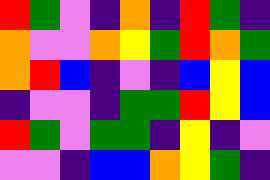[["red", "green", "violet", "indigo", "orange", "indigo", "red", "green", "indigo"], ["orange", "violet", "violet", "orange", "yellow", "green", "red", "orange", "green"], ["orange", "red", "blue", "indigo", "violet", "indigo", "blue", "yellow", "blue"], ["indigo", "violet", "violet", "indigo", "green", "green", "red", "yellow", "blue"], ["red", "green", "violet", "green", "green", "indigo", "yellow", "indigo", "violet"], ["violet", "violet", "indigo", "blue", "blue", "orange", "yellow", "green", "indigo"]]